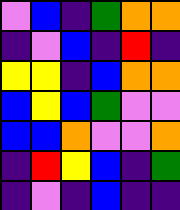[["violet", "blue", "indigo", "green", "orange", "orange"], ["indigo", "violet", "blue", "indigo", "red", "indigo"], ["yellow", "yellow", "indigo", "blue", "orange", "orange"], ["blue", "yellow", "blue", "green", "violet", "violet"], ["blue", "blue", "orange", "violet", "violet", "orange"], ["indigo", "red", "yellow", "blue", "indigo", "green"], ["indigo", "violet", "indigo", "blue", "indigo", "indigo"]]